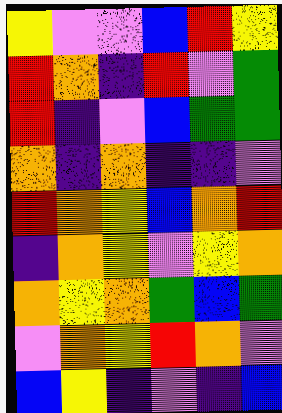[["yellow", "violet", "violet", "blue", "red", "yellow"], ["red", "orange", "indigo", "red", "violet", "green"], ["red", "indigo", "violet", "blue", "green", "green"], ["orange", "indigo", "orange", "indigo", "indigo", "violet"], ["red", "orange", "yellow", "blue", "orange", "red"], ["indigo", "orange", "yellow", "violet", "yellow", "orange"], ["orange", "yellow", "orange", "green", "blue", "green"], ["violet", "orange", "yellow", "red", "orange", "violet"], ["blue", "yellow", "indigo", "violet", "indigo", "blue"]]